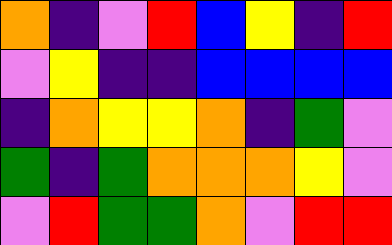[["orange", "indigo", "violet", "red", "blue", "yellow", "indigo", "red"], ["violet", "yellow", "indigo", "indigo", "blue", "blue", "blue", "blue"], ["indigo", "orange", "yellow", "yellow", "orange", "indigo", "green", "violet"], ["green", "indigo", "green", "orange", "orange", "orange", "yellow", "violet"], ["violet", "red", "green", "green", "orange", "violet", "red", "red"]]